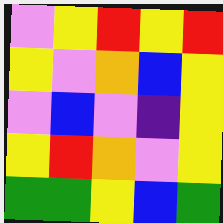[["violet", "yellow", "red", "yellow", "red"], ["yellow", "violet", "orange", "blue", "yellow"], ["violet", "blue", "violet", "indigo", "yellow"], ["yellow", "red", "orange", "violet", "yellow"], ["green", "green", "yellow", "blue", "green"]]